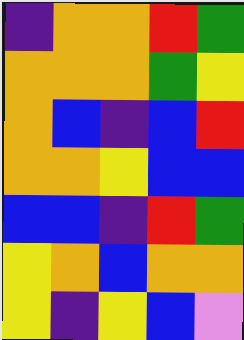[["indigo", "orange", "orange", "red", "green"], ["orange", "orange", "orange", "green", "yellow"], ["orange", "blue", "indigo", "blue", "red"], ["orange", "orange", "yellow", "blue", "blue"], ["blue", "blue", "indigo", "red", "green"], ["yellow", "orange", "blue", "orange", "orange"], ["yellow", "indigo", "yellow", "blue", "violet"]]